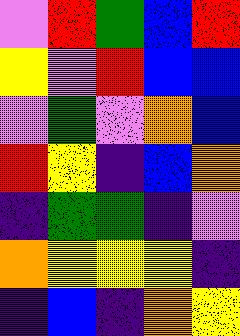[["violet", "red", "green", "blue", "red"], ["yellow", "violet", "red", "blue", "blue"], ["violet", "green", "violet", "orange", "blue"], ["red", "yellow", "indigo", "blue", "orange"], ["indigo", "green", "green", "indigo", "violet"], ["orange", "yellow", "yellow", "yellow", "indigo"], ["indigo", "blue", "indigo", "orange", "yellow"]]